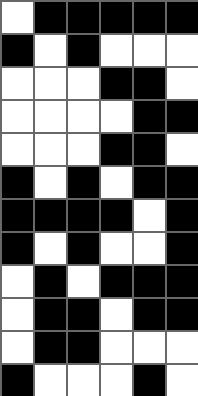[["white", "black", "black", "black", "black", "black"], ["black", "white", "black", "white", "white", "white"], ["white", "white", "white", "black", "black", "white"], ["white", "white", "white", "white", "black", "black"], ["white", "white", "white", "black", "black", "white"], ["black", "white", "black", "white", "black", "black"], ["black", "black", "black", "black", "white", "black"], ["black", "white", "black", "white", "white", "black"], ["white", "black", "white", "black", "black", "black"], ["white", "black", "black", "white", "black", "black"], ["white", "black", "black", "white", "white", "white"], ["black", "white", "white", "white", "black", "white"]]